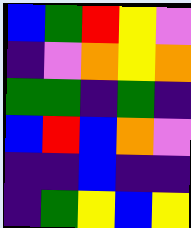[["blue", "green", "red", "yellow", "violet"], ["indigo", "violet", "orange", "yellow", "orange"], ["green", "green", "indigo", "green", "indigo"], ["blue", "red", "blue", "orange", "violet"], ["indigo", "indigo", "blue", "indigo", "indigo"], ["indigo", "green", "yellow", "blue", "yellow"]]